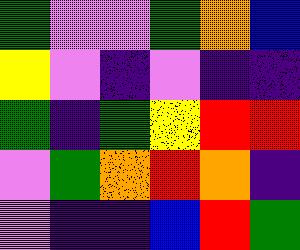[["green", "violet", "violet", "green", "orange", "blue"], ["yellow", "violet", "indigo", "violet", "indigo", "indigo"], ["green", "indigo", "green", "yellow", "red", "red"], ["violet", "green", "orange", "red", "orange", "indigo"], ["violet", "indigo", "indigo", "blue", "red", "green"]]